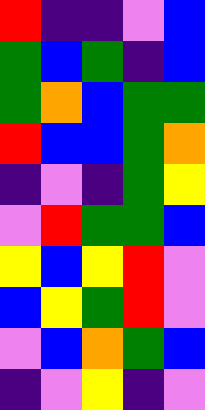[["red", "indigo", "indigo", "violet", "blue"], ["green", "blue", "green", "indigo", "blue"], ["green", "orange", "blue", "green", "green"], ["red", "blue", "blue", "green", "orange"], ["indigo", "violet", "indigo", "green", "yellow"], ["violet", "red", "green", "green", "blue"], ["yellow", "blue", "yellow", "red", "violet"], ["blue", "yellow", "green", "red", "violet"], ["violet", "blue", "orange", "green", "blue"], ["indigo", "violet", "yellow", "indigo", "violet"]]